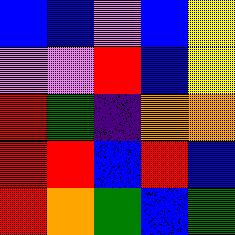[["blue", "blue", "violet", "blue", "yellow"], ["violet", "violet", "red", "blue", "yellow"], ["red", "green", "indigo", "orange", "orange"], ["red", "red", "blue", "red", "blue"], ["red", "orange", "green", "blue", "green"]]